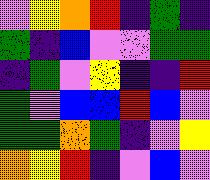[["violet", "yellow", "orange", "red", "indigo", "green", "indigo"], ["green", "indigo", "blue", "violet", "violet", "green", "green"], ["indigo", "green", "violet", "yellow", "indigo", "indigo", "red"], ["green", "violet", "blue", "blue", "red", "blue", "violet"], ["green", "green", "orange", "green", "indigo", "violet", "yellow"], ["orange", "yellow", "red", "indigo", "violet", "blue", "violet"]]